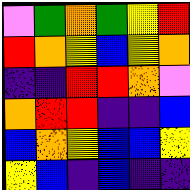[["violet", "green", "orange", "green", "yellow", "red"], ["red", "orange", "yellow", "blue", "yellow", "orange"], ["indigo", "indigo", "red", "red", "orange", "violet"], ["orange", "red", "red", "indigo", "indigo", "blue"], ["blue", "orange", "yellow", "blue", "blue", "yellow"], ["yellow", "blue", "indigo", "blue", "indigo", "indigo"]]